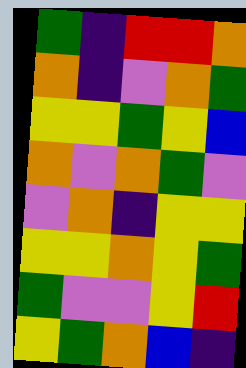[["green", "indigo", "red", "red", "orange"], ["orange", "indigo", "violet", "orange", "green"], ["yellow", "yellow", "green", "yellow", "blue"], ["orange", "violet", "orange", "green", "violet"], ["violet", "orange", "indigo", "yellow", "yellow"], ["yellow", "yellow", "orange", "yellow", "green"], ["green", "violet", "violet", "yellow", "red"], ["yellow", "green", "orange", "blue", "indigo"]]